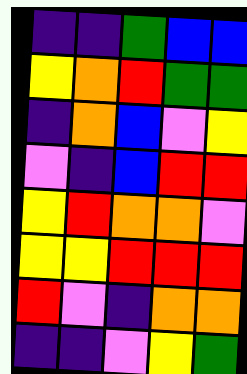[["indigo", "indigo", "green", "blue", "blue"], ["yellow", "orange", "red", "green", "green"], ["indigo", "orange", "blue", "violet", "yellow"], ["violet", "indigo", "blue", "red", "red"], ["yellow", "red", "orange", "orange", "violet"], ["yellow", "yellow", "red", "red", "red"], ["red", "violet", "indigo", "orange", "orange"], ["indigo", "indigo", "violet", "yellow", "green"]]